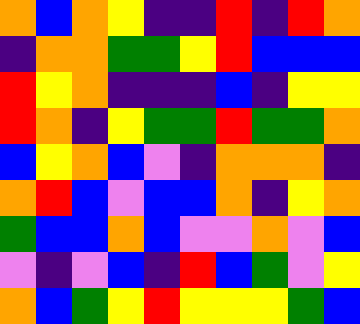[["orange", "blue", "orange", "yellow", "indigo", "indigo", "red", "indigo", "red", "orange"], ["indigo", "orange", "orange", "green", "green", "yellow", "red", "blue", "blue", "blue"], ["red", "yellow", "orange", "indigo", "indigo", "indigo", "blue", "indigo", "yellow", "yellow"], ["red", "orange", "indigo", "yellow", "green", "green", "red", "green", "green", "orange"], ["blue", "yellow", "orange", "blue", "violet", "indigo", "orange", "orange", "orange", "indigo"], ["orange", "red", "blue", "violet", "blue", "blue", "orange", "indigo", "yellow", "orange"], ["green", "blue", "blue", "orange", "blue", "violet", "violet", "orange", "violet", "blue"], ["violet", "indigo", "violet", "blue", "indigo", "red", "blue", "green", "violet", "yellow"], ["orange", "blue", "green", "yellow", "red", "yellow", "yellow", "yellow", "green", "blue"]]